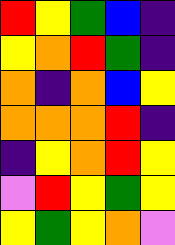[["red", "yellow", "green", "blue", "indigo"], ["yellow", "orange", "red", "green", "indigo"], ["orange", "indigo", "orange", "blue", "yellow"], ["orange", "orange", "orange", "red", "indigo"], ["indigo", "yellow", "orange", "red", "yellow"], ["violet", "red", "yellow", "green", "yellow"], ["yellow", "green", "yellow", "orange", "violet"]]